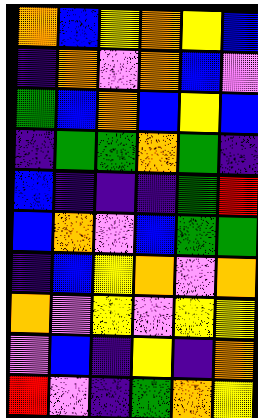[["orange", "blue", "yellow", "orange", "yellow", "blue"], ["indigo", "orange", "violet", "orange", "blue", "violet"], ["green", "blue", "orange", "blue", "yellow", "blue"], ["indigo", "green", "green", "orange", "green", "indigo"], ["blue", "indigo", "indigo", "indigo", "green", "red"], ["blue", "orange", "violet", "blue", "green", "green"], ["indigo", "blue", "yellow", "orange", "violet", "orange"], ["orange", "violet", "yellow", "violet", "yellow", "yellow"], ["violet", "blue", "indigo", "yellow", "indigo", "orange"], ["red", "violet", "indigo", "green", "orange", "yellow"]]